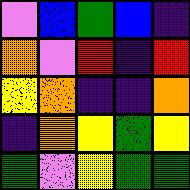[["violet", "blue", "green", "blue", "indigo"], ["orange", "violet", "red", "indigo", "red"], ["yellow", "orange", "indigo", "indigo", "orange"], ["indigo", "orange", "yellow", "green", "yellow"], ["green", "violet", "yellow", "green", "green"]]